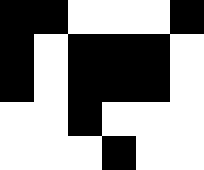[["black", "black", "white", "white", "white", "black"], ["black", "white", "black", "black", "black", "white"], ["black", "white", "black", "black", "black", "white"], ["white", "white", "black", "white", "white", "white"], ["white", "white", "white", "black", "white", "white"]]